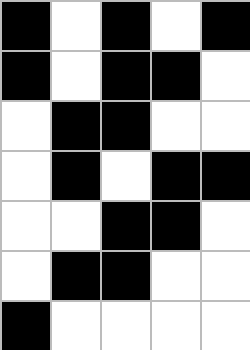[["black", "white", "black", "white", "black"], ["black", "white", "black", "black", "white"], ["white", "black", "black", "white", "white"], ["white", "black", "white", "black", "black"], ["white", "white", "black", "black", "white"], ["white", "black", "black", "white", "white"], ["black", "white", "white", "white", "white"]]